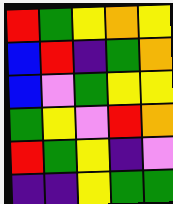[["red", "green", "yellow", "orange", "yellow"], ["blue", "red", "indigo", "green", "orange"], ["blue", "violet", "green", "yellow", "yellow"], ["green", "yellow", "violet", "red", "orange"], ["red", "green", "yellow", "indigo", "violet"], ["indigo", "indigo", "yellow", "green", "green"]]